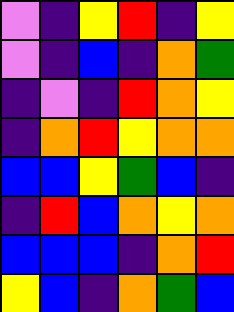[["violet", "indigo", "yellow", "red", "indigo", "yellow"], ["violet", "indigo", "blue", "indigo", "orange", "green"], ["indigo", "violet", "indigo", "red", "orange", "yellow"], ["indigo", "orange", "red", "yellow", "orange", "orange"], ["blue", "blue", "yellow", "green", "blue", "indigo"], ["indigo", "red", "blue", "orange", "yellow", "orange"], ["blue", "blue", "blue", "indigo", "orange", "red"], ["yellow", "blue", "indigo", "orange", "green", "blue"]]